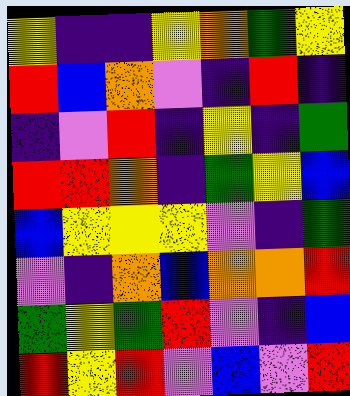[["yellow", "indigo", "indigo", "yellow", "orange", "green", "yellow"], ["red", "blue", "orange", "violet", "indigo", "red", "indigo"], ["indigo", "violet", "red", "indigo", "yellow", "indigo", "green"], ["red", "red", "orange", "indigo", "green", "yellow", "blue"], ["blue", "yellow", "yellow", "yellow", "violet", "indigo", "green"], ["violet", "indigo", "orange", "blue", "orange", "orange", "red"], ["green", "yellow", "green", "red", "violet", "indigo", "blue"], ["red", "yellow", "red", "violet", "blue", "violet", "red"]]